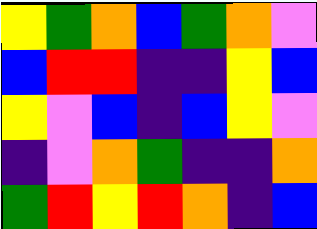[["yellow", "green", "orange", "blue", "green", "orange", "violet"], ["blue", "red", "red", "indigo", "indigo", "yellow", "blue"], ["yellow", "violet", "blue", "indigo", "blue", "yellow", "violet"], ["indigo", "violet", "orange", "green", "indigo", "indigo", "orange"], ["green", "red", "yellow", "red", "orange", "indigo", "blue"]]